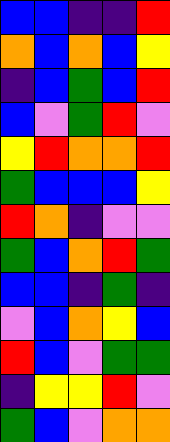[["blue", "blue", "indigo", "indigo", "red"], ["orange", "blue", "orange", "blue", "yellow"], ["indigo", "blue", "green", "blue", "red"], ["blue", "violet", "green", "red", "violet"], ["yellow", "red", "orange", "orange", "red"], ["green", "blue", "blue", "blue", "yellow"], ["red", "orange", "indigo", "violet", "violet"], ["green", "blue", "orange", "red", "green"], ["blue", "blue", "indigo", "green", "indigo"], ["violet", "blue", "orange", "yellow", "blue"], ["red", "blue", "violet", "green", "green"], ["indigo", "yellow", "yellow", "red", "violet"], ["green", "blue", "violet", "orange", "orange"]]